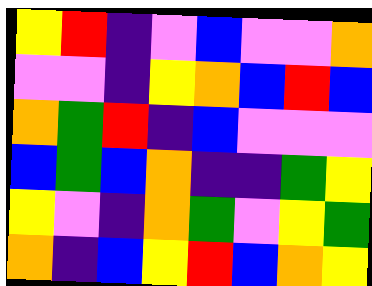[["yellow", "red", "indigo", "violet", "blue", "violet", "violet", "orange"], ["violet", "violet", "indigo", "yellow", "orange", "blue", "red", "blue"], ["orange", "green", "red", "indigo", "blue", "violet", "violet", "violet"], ["blue", "green", "blue", "orange", "indigo", "indigo", "green", "yellow"], ["yellow", "violet", "indigo", "orange", "green", "violet", "yellow", "green"], ["orange", "indigo", "blue", "yellow", "red", "blue", "orange", "yellow"]]